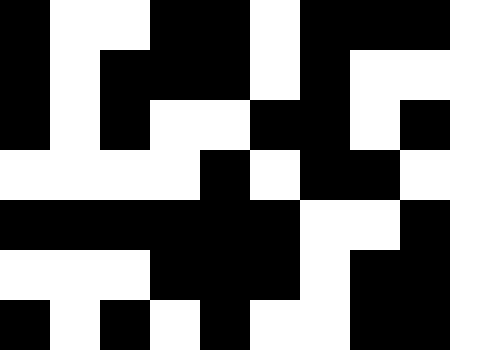[["black", "white", "white", "black", "black", "white", "black", "black", "black", "white"], ["black", "white", "black", "black", "black", "white", "black", "white", "white", "white"], ["black", "white", "black", "white", "white", "black", "black", "white", "black", "white"], ["white", "white", "white", "white", "black", "white", "black", "black", "white", "white"], ["black", "black", "black", "black", "black", "black", "white", "white", "black", "white"], ["white", "white", "white", "black", "black", "black", "white", "black", "black", "white"], ["black", "white", "black", "white", "black", "white", "white", "black", "black", "white"]]